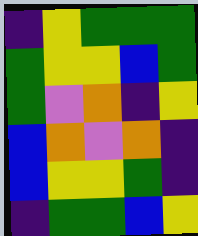[["indigo", "yellow", "green", "green", "green"], ["green", "yellow", "yellow", "blue", "green"], ["green", "violet", "orange", "indigo", "yellow"], ["blue", "orange", "violet", "orange", "indigo"], ["blue", "yellow", "yellow", "green", "indigo"], ["indigo", "green", "green", "blue", "yellow"]]